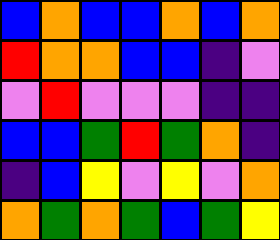[["blue", "orange", "blue", "blue", "orange", "blue", "orange"], ["red", "orange", "orange", "blue", "blue", "indigo", "violet"], ["violet", "red", "violet", "violet", "violet", "indigo", "indigo"], ["blue", "blue", "green", "red", "green", "orange", "indigo"], ["indigo", "blue", "yellow", "violet", "yellow", "violet", "orange"], ["orange", "green", "orange", "green", "blue", "green", "yellow"]]